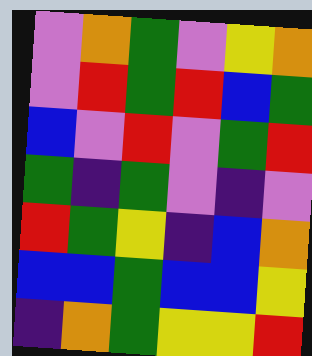[["violet", "orange", "green", "violet", "yellow", "orange"], ["violet", "red", "green", "red", "blue", "green"], ["blue", "violet", "red", "violet", "green", "red"], ["green", "indigo", "green", "violet", "indigo", "violet"], ["red", "green", "yellow", "indigo", "blue", "orange"], ["blue", "blue", "green", "blue", "blue", "yellow"], ["indigo", "orange", "green", "yellow", "yellow", "red"]]